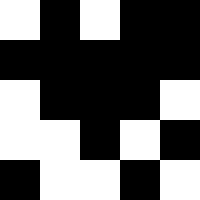[["white", "black", "white", "black", "black"], ["black", "black", "black", "black", "black"], ["white", "black", "black", "black", "white"], ["white", "white", "black", "white", "black"], ["black", "white", "white", "black", "white"]]